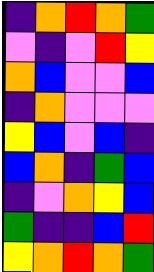[["indigo", "orange", "red", "orange", "green"], ["violet", "indigo", "violet", "red", "yellow"], ["orange", "blue", "violet", "violet", "blue"], ["indigo", "orange", "violet", "violet", "violet"], ["yellow", "blue", "violet", "blue", "indigo"], ["blue", "orange", "indigo", "green", "blue"], ["indigo", "violet", "orange", "yellow", "blue"], ["green", "indigo", "indigo", "blue", "red"], ["yellow", "orange", "red", "orange", "green"]]